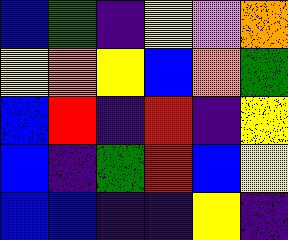[["blue", "green", "indigo", "yellow", "violet", "orange"], ["yellow", "orange", "yellow", "blue", "orange", "green"], ["blue", "red", "indigo", "red", "indigo", "yellow"], ["blue", "indigo", "green", "red", "blue", "yellow"], ["blue", "blue", "indigo", "indigo", "yellow", "indigo"]]